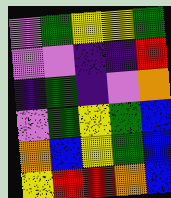[["violet", "green", "yellow", "yellow", "green"], ["violet", "violet", "indigo", "indigo", "red"], ["indigo", "green", "indigo", "violet", "orange"], ["violet", "green", "yellow", "green", "blue"], ["orange", "blue", "yellow", "green", "blue"], ["yellow", "red", "red", "orange", "blue"]]